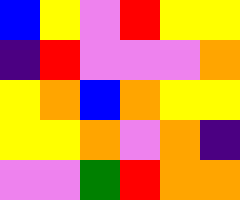[["blue", "yellow", "violet", "red", "yellow", "yellow"], ["indigo", "red", "violet", "violet", "violet", "orange"], ["yellow", "orange", "blue", "orange", "yellow", "yellow"], ["yellow", "yellow", "orange", "violet", "orange", "indigo"], ["violet", "violet", "green", "red", "orange", "orange"]]